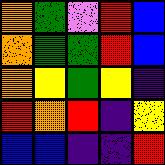[["orange", "green", "violet", "red", "blue"], ["orange", "green", "green", "red", "blue"], ["orange", "yellow", "green", "yellow", "indigo"], ["red", "orange", "red", "indigo", "yellow"], ["blue", "blue", "indigo", "indigo", "red"]]